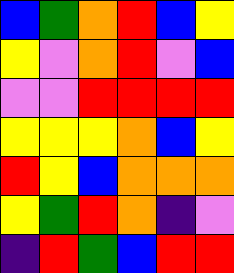[["blue", "green", "orange", "red", "blue", "yellow"], ["yellow", "violet", "orange", "red", "violet", "blue"], ["violet", "violet", "red", "red", "red", "red"], ["yellow", "yellow", "yellow", "orange", "blue", "yellow"], ["red", "yellow", "blue", "orange", "orange", "orange"], ["yellow", "green", "red", "orange", "indigo", "violet"], ["indigo", "red", "green", "blue", "red", "red"]]